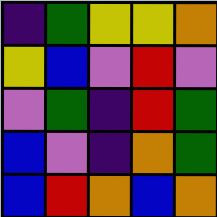[["indigo", "green", "yellow", "yellow", "orange"], ["yellow", "blue", "violet", "red", "violet"], ["violet", "green", "indigo", "red", "green"], ["blue", "violet", "indigo", "orange", "green"], ["blue", "red", "orange", "blue", "orange"]]